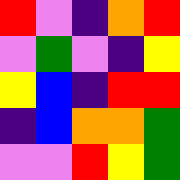[["red", "violet", "indigo", "orange", "red"], ["violet", "green", "violet", "indigo", "yellow"], ["yellow", "blue", "indigo", "red", "red"], ["indigo", "blue", "orange", "orange", "green"], ["violet", "violet", "red", "yellow", "green"]]